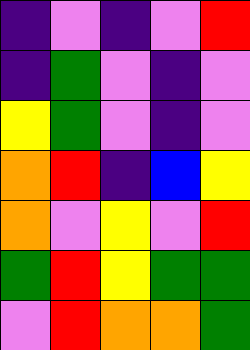[["indigo", "violet", "indigo", "violet", "red"], ["indigo", "green", "violet", "indigo", "violet"], ["yellow", "green", "violet", "indigo", "violet"], ["orange", "red", "indigo", "blue", "yellow"], ["orange", "violet", "yellow", "violet", "red"], ["green", "red", "yellow", "green", "green"], ["violet", "red", "orange", "orange", "green"]]